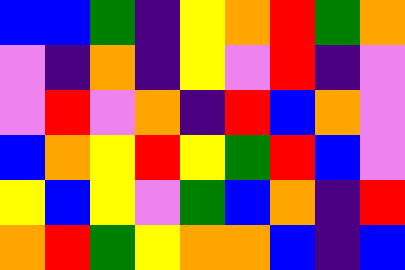[["blue", "blue", "green", "indigo", "yellow", "orange", "red", "green", "orange"], ["violet", "indigo", "orange", "indigo", "yellow", "violet", "red", "indigo", "violet"], ["violet", "red", "violet", "orange", "indigo", "red", "blue", "orange", "violet"], ["blue", "orange", "yellow", "red", "yellow", "green", "red", "blue", "violet"], ["yellow", "blue", "yellow", "violet", "green", "blue", "orange", "indigo", "red"], ["orange", "red", "green", "yellow", "orange", "orange", "blue", "indigo", "blue"]]